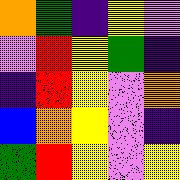[["orange", "green", "indigo", "yellow", "violet"], ["violet", "red", "yellow", "green", "indigo"], ["indigo", "red", "yellow", "violet", "orange"], ["blue", "orange", "yellow", "violet", "indigo"], ["green", "red", "yellow", "violet", "yellow"]]